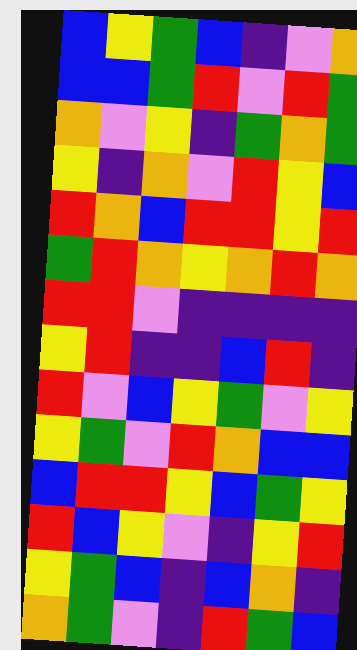[["blue", "yellow", "green", "blue", "indigo", "violet", "orange"], ["blue", "blue", "green", "red", "violet", "red", "green"], ["orange", "violet", "yellow", "indigo", "green", "orange", "green"], ["yellow", "indigo", "orange", "violet", "red", "yellow", "blue"], ["red", "orange", "blue", "red", "red", "yellow", "red"], ["green", "red", "orange", "yellow", "orange", "red", "orange"], ["red", "red", "violet", "indigo", "indigo", "indigo", "indigo"], ["yellow", "red", "indigo", "indigo", "blue", "red", "indigo"], ["red", "violet", "blue", "yellow", "green", "violet", "yellow"], ["yellow", "green", "violet", "red", "orange", "blue", "blue"], ["blue", "red", "red", "yellow", "blue", "green", "yellow"], ["red", "blue", "yellow", "violet", "indigo", "yellow", "red"], ["yellow", "green", "blue", "indigo", "blue", "orange", "indigo"], ["orange", "green", "violet", "indigo", "red", "green", "blue"]]